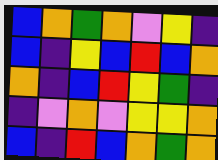[["blue", "orange", "green", "orange", "violet", "yellow", "indigo"], ["blue", "indigo", "yellow", "blue", "red", "blue", "orange"], ["orange", "indigo", "blue", "red", "yellow", "green", "indigo"], ["indigo", "violet", "orange", "violet", "yellow", "yellow", "orange"], ["blue", "indigo", "red", "blue", "orange", "green", "orange"]]